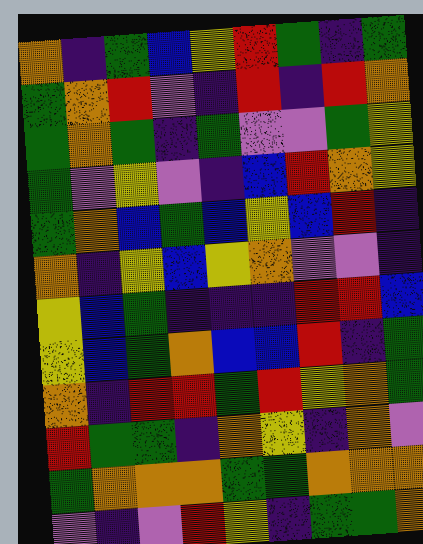[["orange", "indigo", "green", "blue", "yellow", "red", "green", "indigo", "green"], ["green", "orange", "red", "violet", "indigo", "red", "indigo", "red", "orange"], ["green", "orange", "green", "indigo", "green", "violet", "violet", "green", "yellow"], ["green", "violet", "yellow", "violet", "indigo", "blue", "red", "orange", "yellow"], ["green", "orange", "blue", "green", "blue", "yellow", "blue", "red", "indigo"], ["orange", "indigo", "yellow", "blue", "yellow", "orange", "violet", "violet", "indigo"], ["yellow", "blue", "green", "indigo", "indigo", "indigo", "red", "red", "blue"], ["yellow", "blue", "green", "orange", "blue", "blue", "red", "indigo", "green"], ["orange", "indigo", "red", "red", "green", "red", "yellow", "orange", "green"], ["red", "green", "green", "indigo", "orange", "yellow", "indigo", "orange", "violet"], ["green", "orange", "orange", "orange", "green", "green", "orange", "orange", "orange"], ["violet", "indigo", "violet", "red", "yellow", "indigo", "green", "green", "orange"]]